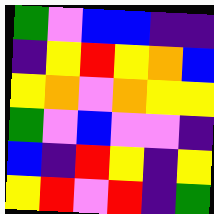[["green", "violet", "blue", "blue", "indigo", "indigo"], ["indigo", "yellow", "red", "yellow", "orange", "blue"], ["yellow", "orange", "violet", "orange", "yellow", "yellow"], ["green", "violet", "blue", "violet", "violet", "indigo"], ["blue", "indigo", "red", "yellow", "indigo", "yellow"], ["yellow", "red", "violet", "red", "indigo", "green"]]